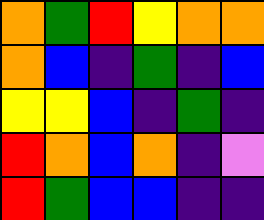[["orange", "green", "red", "yellow", "orange", "orange"], ["orange", "blue", "indigo", "green", "indigo", "blue"], ["yellow", "yellow", "blue", "indigo", "green", "indigo"], ["red", "orange", "blue", "orange", "indigo", "violet"], ["red", "green", "blue", "blue", "indigo", "indigo"]]